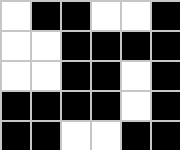[["white", "black", "black", "white", "white", "black"], ["white", "white", "black", "black", "black", "black"], ["white", "white", "black", "black", "white", "black"], ["black", "black", "black", "black", "white", "black"], ["black", "black", "white", "white", "black", "black"]]